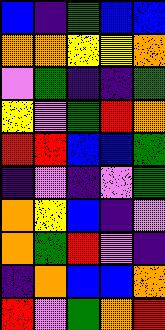[["blue", "indigo", "green", "blue", "blue"], ["orange", "orange", "yellow", "yellow", "orange"], ["violet", "green", "indigo", "indigo", "green"], ["yellow", "violet", "green", "red", "orange"], ["red", "red", "blue", "blue", "green"], ["indigo", "violet", "indigo", "violet", "green"], ["orange", "yellow", "blue", "indigo", "violet"], ["orange", "green", "red", "violet", "indigo"], ["indigo", "orange", "blue", "blue", "orange"], ["red", "violet", "green", "orange", "red"]]